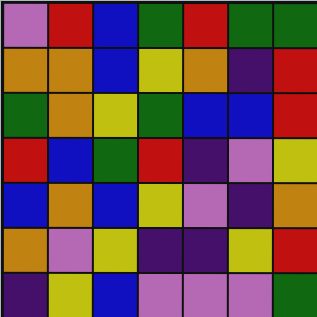[["violet", "red", "blue", "green", "red", "green", "green"], ["orange", "orange", "blue", "yellow", "orange", "indigo", "red"], ["green", "orange", "yellow", "green", "blue", "blue", "red"], ["red", "blue", "green", "red", "indigo", "violet", "yellow"], ["blue", "orange", "blue", "yellow", "violet", "indigo", "orange"], ["orange", "violet", "yellow", "indigo", "indigo", "yellow", "red"], ["indigo", "yellow", "blue", "violet", "violet", "violet", "green"]]